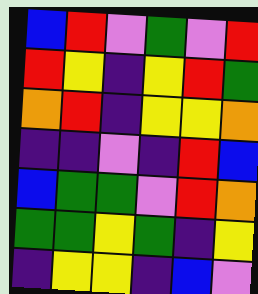[["blue", "red", "violet", "green", "violet", "red"], ["red", "yellow", "indigo", "yellow", "red", "green"], ["orange", "red", "indigo", "yellow", "yellow", "orange"], ["indigo", "indigo", "violet", "indigo", "red", "blue"], ["blue", "green", "green", "violet", "red", "orange"], ["green", "green", "yellow", "green", "indigo", "yellow"], ["indigo", "yellow", "yellow", "indigo", "blue", "violet"]]